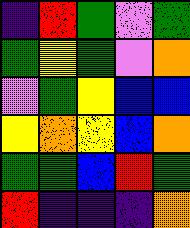[["indigo", "red", "green", "violet", "green"], ["green", "yellow", "green", "violet", "orange"], ["violet", "green", "yellow", "blue", "blue"], ["yellow", "orange", "yellow", "blue", "orange"], ["green", "green", "blue", "red", "green"], ["red", "indigo", "indigo", "indigo", "orange"]]